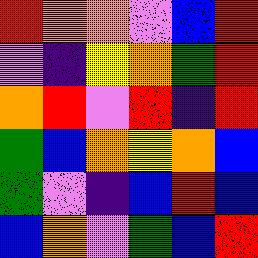[["red", "orange", "orange", "violet", "blue", "red"], ["violet", "indigo", "yellow", "orange", "green", "red"], ["orange", "red", "violet", "red", "indigo", "red"], ["green", "blue", "orange", "yellow", "orange", "blue"], ["green", "violet", "indigo", "blue", "red", "blue"], ["blue", "orange", "violet", "green", "blue", "red"]]